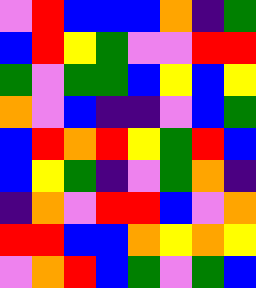[["violet", "red", "blue", "blue", "blue", "orange", "indigo", "green"], ["blue", "red", "yellow", "green", "violet", "violet", "red", "red"], ["green", "violet", "green", "green", "blue", "yellow", "blue", "yellow"], ["orange", "violet", "blue", "indigo", "indigo", "violet", "blue", "green"], ["blue", "red", "orange", "red", "yellow", "green", "red", "blue"], ["blue", "yellow", "green", "indigo", "violet", "green", "orange", "indigo"], ["indigo", "orange", "violet", "red", "red", "blue", "violet", "orange"], ["red", "red", "blue", "blue", "orange", "yellow", "orange", "yellow"], ["violet", "orange", "red", "blue", "green", "violet", "green", "blue"]]